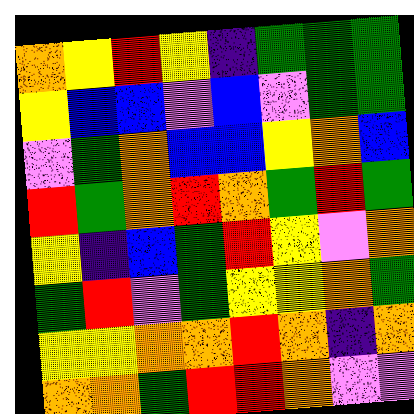[["orange", "yellow", "red", "yellow", "indigo", "green", "green", "green"], ["yellow", "blue", "blue", "violet", "blue", "violet", "green", "green"], ["violet", "green", "orange", "blue", "blue", "yellow", "orange", "blue"], ["red", "green", "orange", "red", "orange", "green", "red", "green"], ["yellow", "indigo", "blue", "green", "red", "yellow", "violet", "orange"], ["green", "red", "violet", "green", "yellow", "yellow", "orange", "green"], ["yellow", "yellow", "orange", "orange", "red", "orange", "indigo", "orange"], ["orange", "orange", "green", "red", "red", "orange", "violet", "violet"]]